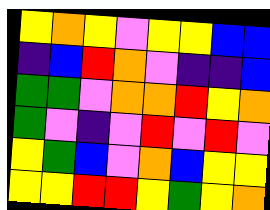[["yellow", "orange", "yellow", "violet", "yellow", "yellow", "blue", "blue"], ["indigo", "blue", "red", "orange", "violet", "indigo", "indigo", "blue"], ["green", "green", "violet", "orange", "orange", "red", "yellow", "orange"], ["green", "violet", "indigo", "violet", "red", "violet", "red", "violet"], ["yellow", "green", "blue", "violet", "orange", "blue", "yellow", "yellow"], ["yellow", "yellow", "red", "red", "yellow", "green", "yellow", "orange"]]